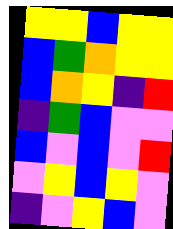[["yellow", "yellow", "blue", "yellow", "yellow"], ["blue", "green", "orange", "yellow", "yellow"], ["blue", "orange", "yellow", "indigo", "red"], ["indigo", "green", "blue", "violet", "violet"], ["blue", "violet", "blue", "violet", "red"], ["violet", "yellow", "blue", "yellow", "violet"], ["indigo", "violet", "yellow", "blue", "violet"]]